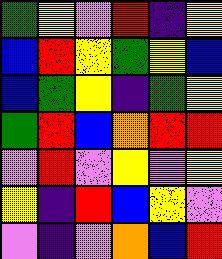[["green", "yellow", "violet", "red", "indigo", "yellow"], ["blue", "red", "yellow", "green", "yellow", "blue"], ["blue", "green", "yellow", "indigo", "green", "yellow"], ["green", "red", "blue", "orange", "red", "red"], ["violet", "red", "violet", "yellow", "violet", "yellow"], ["yellow", "indigo", "red", "blue", "yellow", "violet"], ["violet", "indigo", "violet", "orange", "blue", "red"]]